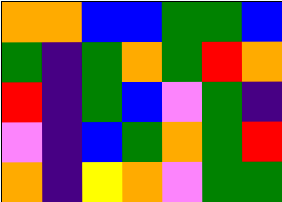[["orange", "orange", "blue", "blue", "green", "green", "blue"], ["green", "indigo", "green", "orange", "green", "red", "orange"], ["red", "indigo", "green", "blue", "violet", "green", "indigo"], ["violet", "indigo", "blue", "green", "orange", "green", "red"], ["orange", "indigo", "yellow", "orange", "violet", "green", "green"]]